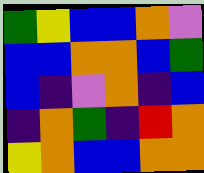[["green", "yellow", "blue", "blue", "orange", "violet"], ["blue", "blue", "orange", "orange", "blue", "green"], ["blue", "indigo", "violet", "orange", "indigo", "blue"], ["indigo", "orange", "green", "indigo", "red", "orange"], ["yellow", "orange", "blue", "blue", "orange", "orange"]]